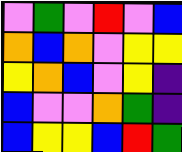[["violet", "green", "violet", "red", "violet", "blue"], ["orange", "blue", "orange", "violet", "yellow", "yellow"], ["yellow", "orange", "blue", "violet", "yellow", "indigo"], ["blue", "violet", "violet", "orange", "green", "indigo"], ["blue", "yellow", "yellow", "blue", "red", "green"]]